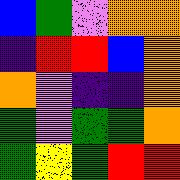[["blue", "green", "violet", "orange", "orange"], ["indigo", "red", "red", "blue", "orange"], ["orange", "violet", "indigo", "indigo", "orange"], ["green", "violet", "green", "green", "orange"], ["green", "yellow", "green", "red", "red"]]